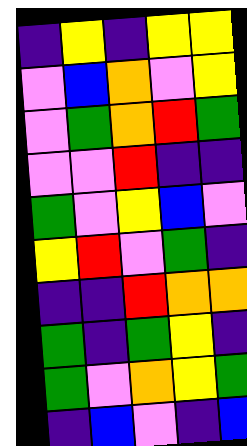[["indigo", "yellow", "indigo", "yellow", "yellow"], ["violet", "blue", "orange", "violet", "yellow"], ["violet", "green", "orange", "red", "green"], ["violet", "violet", "red", "indigo", "indigo"], ["green", "violet", "yellow", "blue", "violet"], ["yellow", "red", "violet", "green", "indigo"], ["indigo", "indigo", "red", "orange", "orange"], ["green", "indigo", "green", "yellow", "indigo"], ["green", "violet", "orange", "yellow", "green"], ["indigo", "blue", "violet", "indigo", "blue"]]